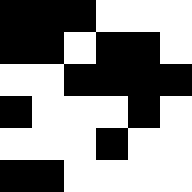[["black", "black", "black", "white", "white", "white"], ["black", "black", "white", "black", "black", "white"], ["white", "white", "black", "black", "black", "black"], ["black", "white", "white", "white", "black", "white"], ["white", "white", "white", "black", "white", "white"], ["black", "black", "white", "white", "white", "white"]]